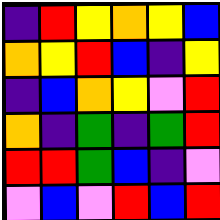[["indigo", "red", "yellow", "orange", "yellow", "blue"], ["orange", "yellow", "red", "blue", "indigo", "yellow"], ["indigo", "blue", "orange", "yellow", "violet", "red"], ["orange", "indigo", "green", "indigo", "green", "red"], ["red", "red", "green", "blue", "indigo", "violet"], ["violet", "blue", "violet", "red", "blue", "red"]]